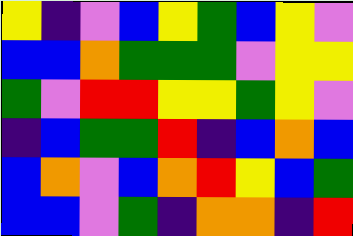[["yellow", "indigo", "violet", "blue", "yellow", "green", "blue", "yellow", "violet"], ["blue", "blue", "orange", "green", "green", "green", "violet", "yellow", "yellow"], ["green", "violet", "red", "red", "yellow", "yellow", "green", "yellow", "violet"], ["indigo", "blue", "green", "green", "red", "indigo", "blue", "orange", "blue"], ["blue", "orange", "violet", "blue", "orange", "red", "yellow", "blue", "green"], ["blue", "blue", "violet", "green", "indigo", "orange", "orange", "indigo", "red"]]